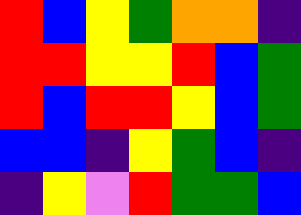[["red", "blue", "yellow", "green", "orange", "orange", "indigo"], ["red", "red", "yellow", "yellow", "red", "blue", "green"], ["red", "blue", "red", "red", "yellow", "blue", "green"], ["blue", "blue", "indigo", "yellow", "green", "blue", "indigo"], ["indigo", "yellow", "violet", "red", "green", "green", "blue"]]